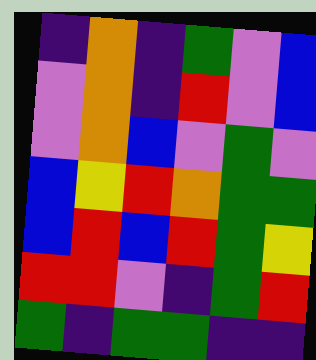[["indigo", "orange", "indigo", "green", "violet", "blue"], ["violet", "orange", "indigo", "red", "violet", "blue"], ["violet", "orange", "blue", "violet", "green", "violet"], ["blue", "yellow", "red", "orange", "green", "green"], ["blue", "red", "blue", "red", "green", "yellow"], ["red", "red", "violet", "indigo", "green", "red"], ["green", "indigo", "green", "green", "indigo", "indigo"]]